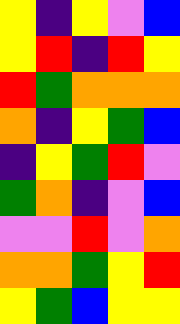[["yellow", "indigo", "yellow", "violet", "blue"], ["yellow", "red", "indigo", "red", "yellow"], ["red", "green", "orange", "orange", "orange"], ["orange", "indigo", "yellow", "green", "blue"], ["indigo", "yellow", "green", "red", "violet"], ["green", "orange", "indigo", "violet", "blue"], ["violet", "violet", "red", "violet", "orange"], ["orange", "orange", "green", "yellow", "red"], ["yellow", "green", "blue", "yellow", "yellow"]]